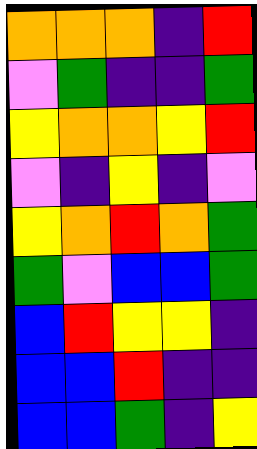[["orange", "orange", "orange", "indigo", "red"], ["violet", "green", "indigo", "indigo", "green"], ["yellow", "orange", "orange", "yellow", "red"], ["violet", "indigo", "yellow", "indigo", "violet"], ["yellow", "orange", "red", "orange", "green"], ["green", "violet", "blue", "blue", "green"], ["blue", "red", "yellow", "yellow", "indigo"], ["blue", "blue", "red", "indigo", "indigo"], ["blue", "blue", "green", "indigo", "yellow"]]